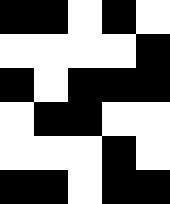[["black", "black", "white", "black", "white"], ["white", "white", "white", "white", "black"], ["black", "white", "black", "black", "black"], ["white", "black", "black", "white", "white"], ["white", "white", "white", "black", "white"], ["black", "black", "white", "black", "black"]]